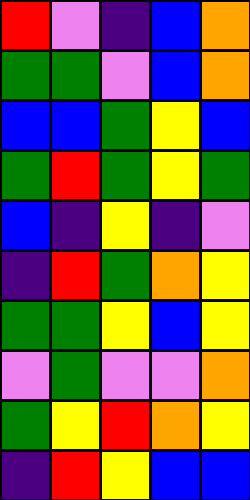[["red", "violet", "indigo", "blue", "orange"], ["green", "green", "violet", "blue", "orange"], ["blue", "blue", "green", "yellow", "blue"], ["green", "red", "green", "yellow", "green"], ["blue", "indigo", "yellow", "indigo", "violet"], ["indigo", "red", "green", "orange", "yellow"], ["green", "green", "yellow", "blue", "yellow"], ["violet", "green", "violet", "violet", "orange"], ["green", "yellow", "red", "orange", "yellow"], ["indigo", "red", "yellow", "blue", "blue"]]